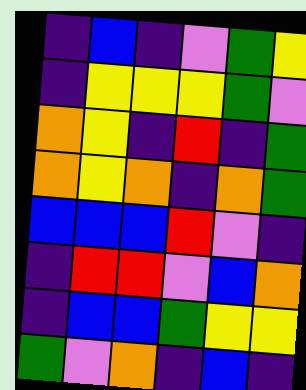[["indigo", "blue", "indigo", "violet", "green", "yellow"], ["indigo", "yellow", "yellow", "yellow", "green", "violet"], ["orange", "yellow", "indigo", "red", "indigo", "green"], ["orange", "yellow", "orange", "indigo", "orange", "green"], ["blue", "blue", "blue", "red", "violet", "indigo"], ["indigo", "red", "red", "violet", "blue", "orange"], ["indigo", "blue", "blue", "green", "yellow", "yellow"], ["green", "violet", "orange", "indigo", "blue", "indigo"]]